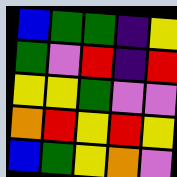[["blue", "green", "green", "indigo", "yellow"], ["green", "violet", "red", "indigo", "red"], ["yellow", "yellow", "green", "violet", "violet"], ["orange", "red", "yellow", "red", "yellow"], ["blue", "green", "yellow", "orange", "violet"]]